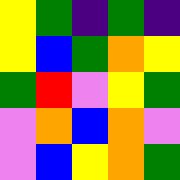[["yellow", "green", "indigo", "green", "indigo"], ["yellow", "blue", "green", "orange", "yellow"], ["green", "red", "violet", "yellow", "green"], ["violet", "orange", "blue", "orange", "violet"], ["violet", "blue", "yellow", "orange", "green"]]